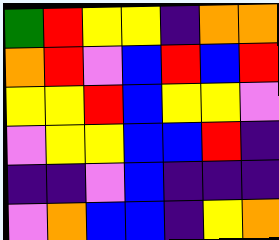[["green", "red", "yellow", "yellow", "indigo", "orange", "orange"], ["orange", "red", "violet", "blue", "red", "blue", "red"], ["yellow", "yellow", "red", "blue", "yellow", "yellow", "violet"], ["violet", "yellow", "yellow", "blue", "blue", "red", "indigo"], ["indigo", "indigo", "violet", "blue", "indigo", "indigo", "indigo"], ["violet", "orange", "blue", "blue", "indigo", "yellow", "orange"]]